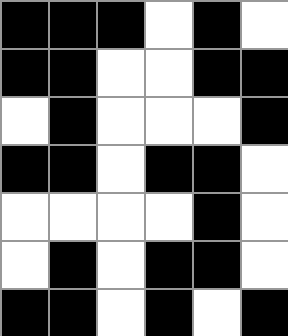[["black", "black", "black", "white", "black", "white"], ["black", "black", "white", "white", "black", "black"], ["white", "black", "white", "white", "white", "black"], ["black", "black", "white", "black", "black", "white"], ["white", "white", "white", "white", "black", "white"], ["white", "black", "white", "black", "black", "white"], ["black", "black", "white", "black", "white", "black"]]